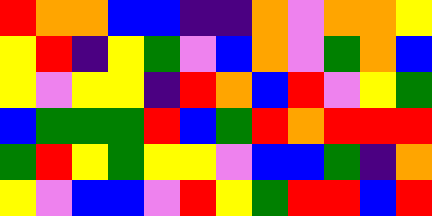[["red", "orange", "orange", "blue", "blue", "indigo", "indigo", "orange", "violet", "orange", "orange", "yellow"], ["yellow", "red", "indigo", "yellow", "green", "violet", "blue", "orange", "violet", "green", "orange", "blue"], ["yellow", "violet", "yellow", "yellow", "indigo", "red", "orange", "blue", "red", "violet", "yellow", "green"], ["blue", "green", "green", "green", "red", "blue", "green", "red", "orange", "red", "red", "red"], ["green", "red", "yellow", "green", "yellow", "yellow", "violet", "blue", "blue", "green", "indigo", "orange"], ["yellow", "violet", "blue", "blue", "violet", "red", "yellow", "green", "red", "red", "blue", "red"]]